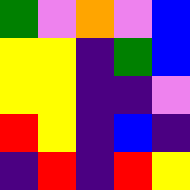[["green", "violet", "orange", "violet", "blue"], ["yellow", "yellow", "indigo", "green", "blue"], ["yellow", "yellow", "indigo", "indigo", "violet"], ["red", "yellow", "indigo", "blue", "indigo"], ["indigo", "red", "indigo", "red", "yellow"]]